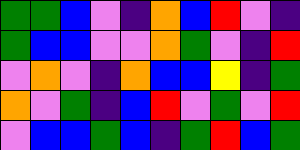[["green", "green", "blue", "violet", "indigo", "orange", "blue", "red", "violet", "indigo"], ["green", "blue", "blue", "violet", "violet", "orange", "green", "violet", "indigo", "red"], ["violet", "orange", "violet", "indigo", "orange", "blue", "blue", "yellow", "indigo", "green"], ["orange", "violet", "green", "indigo", "blue", "red", "violet", "green", "violet", "red"], ["violet", "blue", "blue", "green", "blue", "indigo", "green", "red", "blue", "green"]]